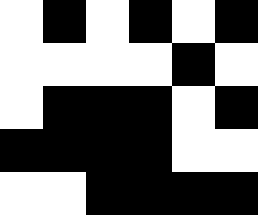[["white", "black", "white", "black", "white", "black"], ["white", "white", "white", "white", "black", "white"], ["white", "black", "black", "black", "white", "black"], ["black", "black", "black", "black", "white", "white"], ["white", "white", "black", "black", "black", "black"]]